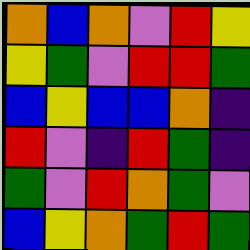[["orange", "blue", "orange", "violet", "red", "yellow"], ["yellow", "green", "violet", "red", "red", "green"], ["blue", "yellow", "blue", "blue", "orange", "indigo"], ["red", "violet", "indigo", "red", "green", "indigo"], ["green", "violet", "red", "orange", "green", "violet"], ["blue", "yellow", "orange", "green", "red", "green"]]